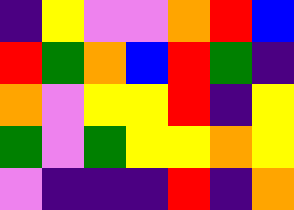[["indigo", "yellow", "violet", "violet", "orange", "red", "blue"], ["red", "green", "orange", "blue", "red", "green", "indigo"], ["orange", "violet", "yellow", "yellow", "red", "indigo", "yellow"], ["green", "violet", "green", "yellow", "yellow", "orange", "yellow"], ["violet", "indigo", "indigo", "indigo", "red", "indigo", "orange"]]